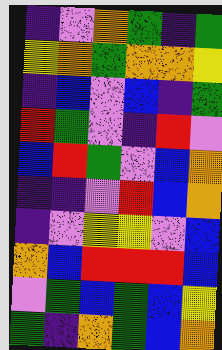[["indigo", "violet", "orange", "green", "indigo", "green"], ["yellow", "orange", "green", "orange", "orange", "yellow"], ["indigo", "blue", "violet", "blue", "indigo", "green"], ["red", "green", "violet", "indigo", "red", "violet"], ["blue", "red", "green", "violet", "blue", "orange"], ["indigo", "indigo", "violet", "red", "blue", "orange"], ["indigo", "violet", "yellow", "yellow", "violet", "blue"], ["orange", "blue", "red", "red", "red", "blue"], ["violet", "green", "blue", "green", "blue", "yellow"], ["green", "indigo", "orange", "green", "blue", "orange"]]